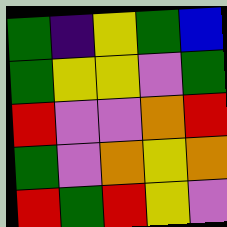[["green", "indigo", "yellow", "green", "blue"], ["green", "yellow", "yellow", "violet", "green"], ["red", "violet", "violet", "orange", "red"], ["green", "violet", "orange", "yellow", "orange"], ["red", "green", "red", "yellow", "violet"]]